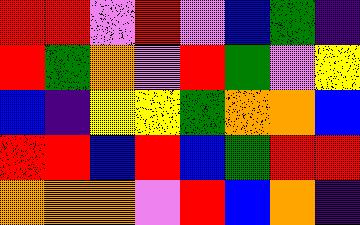[["red", "red", "violet", "red", "violet", "blue", "green", "indigo"], ["red", "green", "orange", "violet", "red", "green", "violet", "yellow"], ["blue", "indigo", "yellow", "yellow", "green", "orange", "orange", "blue"], ["red", "red", "blue", "red", "blue", "green", "red", "red"], ["orange", "orange", "orange", "violet", "red", "blue", "orange", "indigo"]]